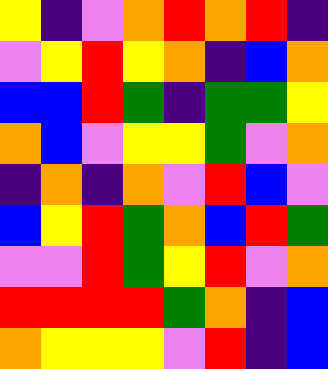[["yellow", "indigo", "violet", "orange", "red", "orange", "red", "indigo"], ["violet", "yellow", "red", "yellow", "orange", "indigo", "blue", "orange"], ["blue", "blue", "red", "green", "indigo", "green", "green", "yellow"], ["orange", "blue", "violet", "yellow", "yellow", "green", "violet", "orange"], ["indigo", "orange", "indigo", "orange", "violet", "red", "blue", "violet"], ["blue", "yellow", "red", "green", "orange", "blue", "red", "green"], ["violet", "violet", "red", "green", "yellow", "red", "violet", "orange"], ["red", "red", "red", "red", "green", "orange", "indigo", "blue"], ["orange", "yellow", "yellow", "yellow", "violet", "red", "indigo", "blue"]]